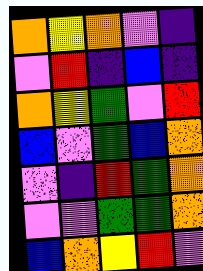[["orange", "yellow", "orange", "violet", "indigo"], ["violet", "red", "indigo", "blue", "indigo"], ["orange", "yellow", "green", "violet", "red"], ["blue", "violet", "green", "blue", "orange"], ["violet", "indigo", "red", "green", "orange"], ["violet", "violet", "green", "green", "orange"], ["blue", "orange", "yellow", "red", "violet"]]